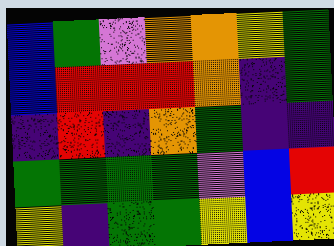[["blue", "green", "violet", "orange", "orange", "yellow", "green"], ["blue", "red", "red", "red", "orange", "indigo", "green"], ["indigo", "red", "indigo", "orange", "green", "indigo", "indigo"], ["green", "green", "green", "green", "violet", "blue", "red"], ["yellow", "indigo", "green", "green", "yellow", "blue", "yellow"]]